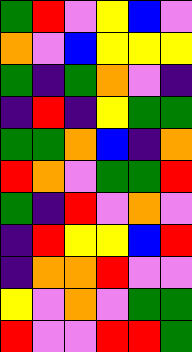[["green", "red", "violet", "yellow", "blue", "violet"], ["orange", "violet", "blue", "yellow", "yellow", "yellow"], ["green", "indigo", "green", "orange", "violet", "indigo"], ["indigo", "red", "indigo", "yellow", "green", "green"], ["green", "green", "orange", "blue", "indigo", "orange"], ["red", "orange", "violet", "green", "green", "red"], ["green", "indigo", "red", "violet", "orange", "violet"], ["indigo", "red", "yellow", "yellow", "blue", "red"], ["indigo", "orange", "orange", "red", "violet", "violet"], ["yellow", "violet", "orange", "violet", "green", "green"], ["red", "violet", "violet", "red", "red", "green"]]